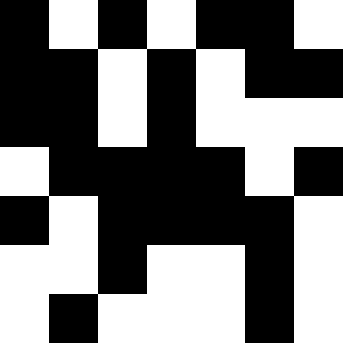[["black", "white", "black", "white", "black", "black", "white"], ["black", "black", "white", "black", "white", "black", "black"], ["black", "black", "white", "black", "white", "white", "white"], ["white", "black", "black", "black", "black", "white", "black"], ["black", "white", "black", "black", "black", "black", "white"], ["white", "white", "black", "white", "white", "black", "white"], ["white", "black", "white", "white", "white", "black", "white"]]